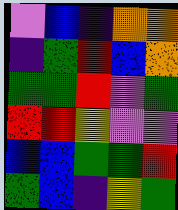[["violet", "blue", "indigo", "orange", "orange"], ["indigo", "green", "red", "blue", "orange"], ["green", "green", "red", "violet", "green"], ["red", "red", "yellow", "violet", "violet"], ["blue", "blue", "green", "green", "red"], ["green", "blue", "indigo", "yellow", "green"]]